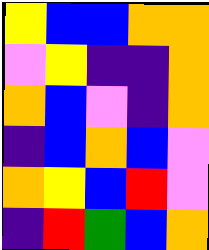[["yellow", "blue", "blue", "orange", "orange"], ["violet", "yellow", "indigo", "indigo", "orange"], ["orange", "blue", "violet", "indigo", "orange"], ["indigo", "blue", "orange", "blue", "violet"], ["orange", "yellow", "blue", "red", "violet"], ["indigo", "red", "green", "blue", "orange"]]